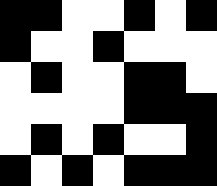[["black", "black", "white", "white", "black", "white", "black"], ["black", "white", "white", "black", "white", "white", "white"], ["white", "black", "white", "white", "black", "black", "white"], ["white", "white", "white", "white", "black", "black", "black"], ["white", "black", "white", "black", "white", "white", "black"], ["black", "white", "black", "white", "black", "black", "black"]]